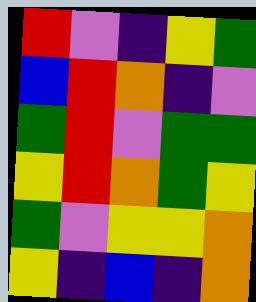[["red", "violet", "indigo", "yellow", "green"], ["blue", "red", "orange", "indigo", "violet"], ["green", "red", "violet", "green", "green"], ["yellow", "red", "orange", "green", "yellow"], ["green", "violet", "yellow", "yellow", "orange"], ["yellow", "indigo", "blue", "indigo", "orange"]]